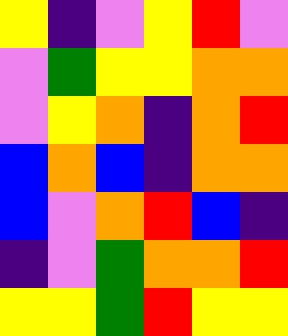[["yellow", "indigo", "violet", "yellow", "red", "violet"], ["violet", "green", "yellow", "yellow", "orange", "orange"], ["violet", "yellow", "orange", "indigo", "orange", "red"], ["blue", "orange", "blue", "indigo", "orange", "orange"], ["blue", "violet", "orange", "red", "blue", "indigo"], ["indigo", "violet", "green", "orange", "orange", "red"], ["yellow", "yellow", "green", "red", "yellow", "yellow"]]